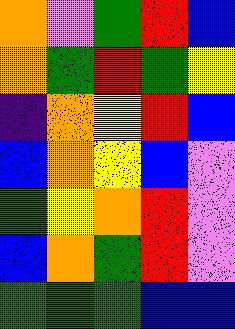[["orange", "violet", "green", "red", "blue"], ["orange", "green", "red", "green", "yellow"], ["indigo", "orange", "yellow", "red", "blue"], ["blue", "orange", "yellow", "blue", "violet"], ["green", "yellow", "orange", "red", "violet"], ["blue", "orange", "green", "red", "violet"], ["green", "green", "green", "blue", "blue"]]